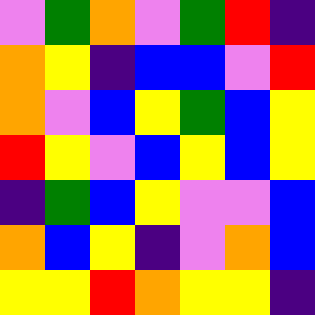[["violet", "green", "orange", "violet", "green", "red", "indigo"], ["orange", "yellow", "indigo", "blue", "blue", "violet", "red"], ["orange", "violet", "blue", "yellow", "green", "blue", "yellow"], ["red", "yellow", "violet", "blue", "yellow", "blue", "yellow"], ["indigo", "green", "blue", "yellow", "violet", "violet", "blue"], ["orange", "blue", "yellow", "indigo", "violet", "orange", "blue"], ["yellow", "yellow", "red", "orange", "yellow", "yellow", "indigo"]]